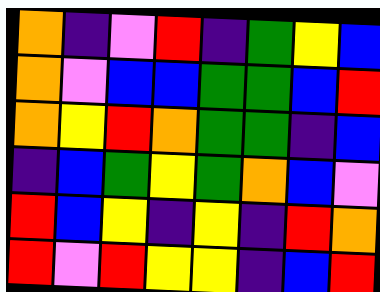[["orange", "indigo", "violet", "red", "indigo", "green", "yellow", "blue"], ["orange", "violet", "blue", "blue", "green", "green", "blue", "red"], ["orange", "yellow", "red", "orange", "green", "green", "indigo", "blue"], ["indigo", "blue", "green", "yellow", "green", "orange", "blue", "violet"], ["red", "blue", "yellow", "indigo", "yellow", "indigo", "red", "orange"], ["red", "violet", "red", "yellow", "yellow", "indigo", "blue", "red"]]